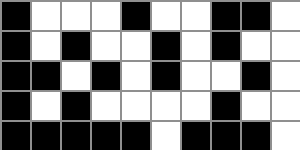[["black", "white", "white", "white", "black", "white", "white", "black", "black", "white"], ["black", "white", "black", "white", "white", "black", "white", "black", "white", "white"], ["black", "black", "white", "black", "white", "black", "white", "white", "black", "white"], ["black", "white", "black", "white", "white", "white", "white", "black", "white", "white"], ["black", "black", "black", "black", "black", "white", "black", "black", "black", "white"]]